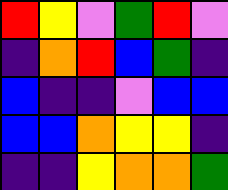[["red", "yellow", "violet", "green", "red", "violet"], ["indigo", "orange", "red", "blue", "green", "indigo"], ["blue", "indigo", "indigo", "violet", "blue", "blue"], ["blue", "blue", "orange", "yellow", "yellow", "indigo"], ["indigo", "indigo", "yellow", "orange", "orange", "green"]]